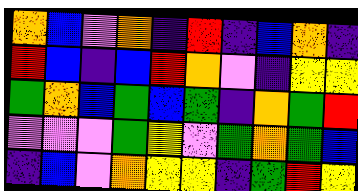[["orange", "blue", "violet", "orange", "indigo", "red", "indigo", "blue", "orange", "indigo"], ["red", "blue", "indigo", "blue", "red", "orange", "violet", "indigo", "yellow", "yellow"], ["green", "orange", "blue", "green", "blue", "green", "indigo", "orange", "green", "red"], ["violet", "violet", "violet", "green", "yellow", "violet", "green", "orange", "green", "blue"], ["indigo", "blue", "violet", "orange", "yellow", "yellow", "indigo", "green", "red", "yellow"]]